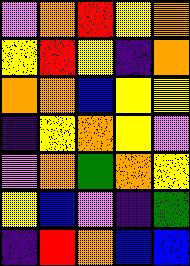[["violet", "orange", "red", "yellow", "orange"], ["yellow", "red", "yellow", "indigo", "orange"], ["orange", "orange", "blue", "yellow", "yellow"], ["indigo", "yellow", "orange", "yellow", "violet"], ["violet", "orange", "green", "orange", "yellow"], ["yellow", "blue", "violet", "indigo", "green"], ["indigo", "red", "orange", "blue", "blue"]]